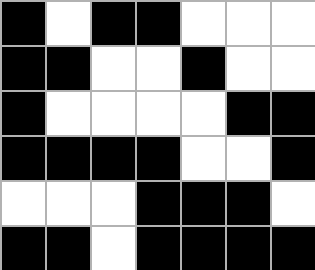[["black", "white", "black", "black", "white", "white", "white"], ["black", "black", "white", "white", "black", "white", "white"], ["black", "white", "white", "white", "white", "black", "black"], ["black", "black", "black", "black", "white", "white", "black"], ["white", "white", "white", "black", "black", "black", "white"], ["black", "black", "white", "black", "black", "black", "black"]]